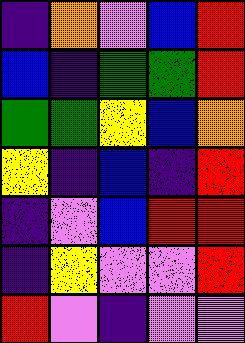[["indigo", "orange", "violet", "blue", "red"], ["blue", "indigo", "green", "green", "red"], ["green", "green", "yellow", "blue", "orange"], ["yellow", "indigo", "blue", "indigo", "red"], ["indigo", "violet", "blue", "red", "red"], ["indigo", "yellow", "violet", "violet", "red"], ["red", "violet", "indigo", "violet", "violet"]]